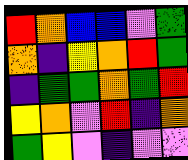[["red", "orange", "blue", "blue", "violet", "green"], ["orange", "indigo", "yellow", "orange", "red", "green"], ["indigo", "green", "green", "orange", "green", "red"], ["yellow", "orange", "violet", "red", "indigo", "orange"], ["green", "yellow", "violet", "indigo", "violet", "violet"]]